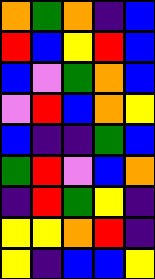[["orange", "green", "orange", "indigo", "blue"], ["red", "blue", "yellow", "red", "blue"], ["blue", "violet", "green", "orange", "blue"], ["violet", "red", "blue", "orange", "yellow"], ["blue", "indigo", "indigo", "green", "blue"], ["green", "red", "violet", "blue", "orange"], ["indigo", "red", "green", "yellow", "indigo"], ["yellow", "yellow", "orange", "red", "indigo"], ["yellow", "indigo", "blue", "blue", "yellow"]]